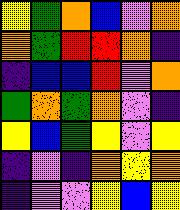[["yellow", "green", "orange", "blue", "violet", "orange"], ["orange", "green", "red", "red", "orange", "indigo"], ["indigo", "blue", "blue", "red", "violet", "orange"], ["green", "orange", "green", "orange", "violet", "indigo"], ["yellow", "blue", "green", "yellow", "violet", "yellow"], ["indigo", "violet", "indigo", "orange", "yellow", "orange"], ["indigo", "violet", "violet", "yellow", "blue", "yellow"]]